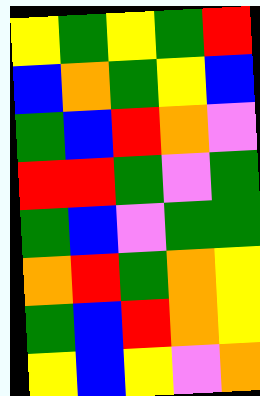[["yellow", "green", "yellow", "green", "red"], ["blue", "orange", "green", "yellow", "blue"], ["green", "blue", "red", "orange", "violet"], ["red", "red", "green", "violet", "green"], ["green", "blue", "violet", "green", "green"], ["orange", "red", "green", "orange", "yellow"], ["green", "blue", "red", "orange", "yellow"], ["yellow", "blue", "yellow", "violet", "orange"]]